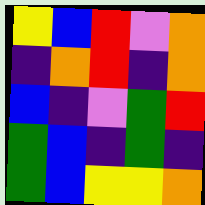[["yellow", "blue", "red", "violet", "orange"], ["indigo", "orange", "red", "indigo", "orange"], ["blue", "indigo", "violet", "green", "red"], ["green", "blue", "indigo", "green", "indigo"], ["green", "blue", "yellow", "yellow", "orange"]]